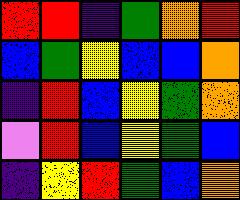[["red", "red", "indigo", "green", "orange", "red"], ["blue", "green", "yellow", "blue", "blue", "orange"], ["indigo", "red", "blue", "yellow", "green", "orange"], ["violet", "red", "blue", "yellow", "green", "blue"], ["indigo", "yellow", "red", "green", "blue", "orange"]]